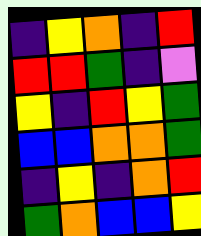[["indigo", "yellow", "orange", "indigo", "red"], ["red", "red", "green", "indigo", "violet"], ["yellow", "indigo", "red", "yellow", "green"], ["blue", "blue", "orange", "orange", "green"], ["indigo", "yellow", "indigo", "orange", "red"], ["green", "orange", "blue", "blue", "yellow"]]